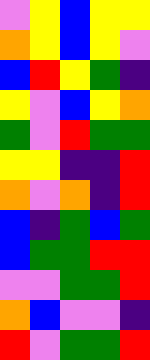[["violet", "yellow", "blue", "yellow", "yellow"], ["orange", "yellow", "blue", "yellow", "violet"], ["blue", "red", "yellow", "green", "indigo"], ["yellow", "violet", "blue", "yellow", "orange"], ["green", "violet", "red", "green", "green"], ["yellow", "yellow", "indigo", "indigo", "red"], ["orange", "violet", "orange", "indigo", "red"], ["blue", "indigo", "green", "blue", "green"], ["blue", "green", "green", "red", "red"], ["violet", "violet", "green", "green", "red"], ["orange", "blue", "violet", "violet", "indigo"], ["red", "violet", "green", "green", "red"]]